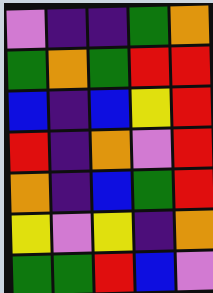[["violet", "indigo", "indigo", "green", "orange"], ["green", "orange", "green", "red", "red"], ["blue", "indigo", "blue", "yellow", "red"], ["red", "indigo", "orange", "violet", "red"], ["orange", "indigo", "blue", "green", "red"], ["yellow", "violet", "yellow", "indigo", "orange"], ["green", "green", "red", "blue", "violet"]]